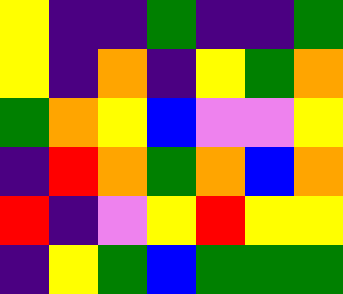[["yellow", "indigo", "indigo", "green", "indigo", "indigo", "green"], ["yellow", "indigo", "orange", "indigo", "yellow", "green", "orange"], ["green", "orange", "yellow", "blue", "violet", "violet", "yellow"], ["indigo", "red", "orange", "green", "orange", "blue", "orange"], ["red", "indigo", "violet", "yellow", "red", "yellow", "yellow"], ["indigo", "yellow", "green", "blue", "green", "green", "green"]]